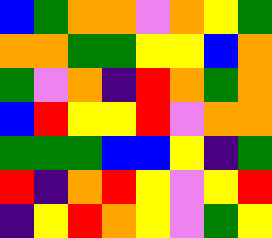[["blue", "green", "orange", "orange", "violet", "orange", "yellow", "green"], ["orange", "orange", "green", "green", "yellow", "yellow", "blue", "orange"], ["green", "violet", "orange", "indigo", "red", "orange", "green", "orange"], ["blue", "red", "yellow", "yellow", "red", "violet", "orange", "orange"], ["green", "green", "green", "blue", "blue", "yellow", "indigo", "green"], ["red", "indigo", "orange", "red", "yellow", "violet", "yellow", "red"], ["indigo", "yellow", "red", "orange", "yellow", "violet", "green", "yellow"]]